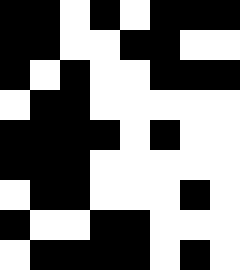[["black", "black", "white", "black", "white", "black", "black", "black"], ["black", "black", "white", "white", "black", "black", "white", "white"], ["black", "white", "black", "white", "white", "black", "black", "black"], ["white", "black", "black", "white", "white", "white", "white", "white"], ["black", "black", "black", "black", "white", "black", "white", "white"], ["black", "black", "black", "white", "white", "white", "white", "white"], ["white", "black", "black", "white", "white", "white", "black", "white"], ["black", "white", "white", "black", "black", "white", "white", "white"], ["white", "black", "black", "black", "black", "white", "black", "white"]]